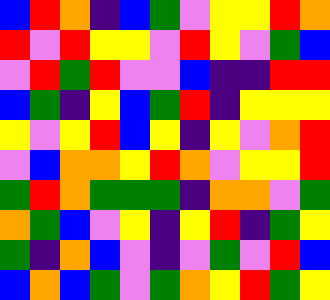[["blue", "red", "orange", "indigo", "blue", "green", "violet", "yellow", "yellow", "red", "orange"], ["red", "violet", "red", "yellow", "yellow", "violet", "red", "yellow", "violet", "green", "blue"], ["violet", "red", "green", "red", "violet", "violet", "blue", "indigo", "indigo", "red", "red"], ["blue", "green", "indigo", "yellow", "blue", "green", "red", "indigo", "yellow", "yellow", "yellow"], ["yellow", "violet", "yellow", "red", "blue", "yellow", "indigo", "yellow", "violet", "orange", "red"], ["violet", "blue", "orange", "orange", "yellow", "red", "orange", "violet", "yellow", "yellow", "red"], ["green", "red", "orange", "green", "green", "green", "indigo", "orange", "orange", "violet", "green"], ["orange", "green", "blue", "violet", "yellow", "indigo", "yellow", "red", "indigo", "green", "yellow"], ["green", "indigo", "orange", "blue", "violet", "indigo", "violet", "green", "violet", "red", "blue"], ["blue", "orange", "blue", "green", "violet", "green", "orange", "yellow", "red", "green", "yellow"]]